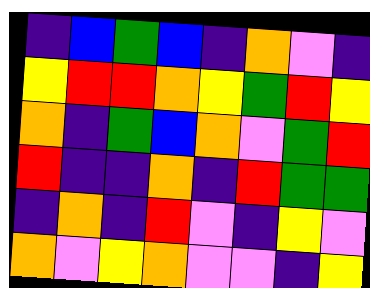[["indigo", "blue", "green", "blue", "indigo", "orange", "violet", "indigo"], ["yellow", "red", "red", "orange", "yellow", "green", "red", "yellow"], ["orange", "indigo", "green", "blue", "orange", "violet", "green", "red"], ["red", "indigo", "indigo", "orange", "indigo", "red", "green", "green"], ["indigo", "orange", "indigo", "red", "violet", "indigo", "yellow", "violet"], ["orange", "violet", "yellow", "orange", "violet", "violet", "indigo", "yellow"]]